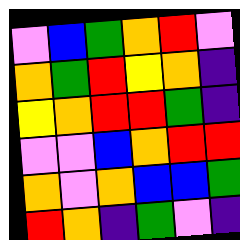[["violet", "blue", "green", "orange", "red", "violet"], ["orange", "green", "red", "yellow", "orange", "indigo"], ["yellow", "orange", "red", "red", "green", "indigo"], ["violet", "violet", "blue", "orange", "red", "red"], ["orange", "violet", "orange", "blue", "blue", "green"], ["red", "orange", "indigo", "green", "violet", "indigo"]]